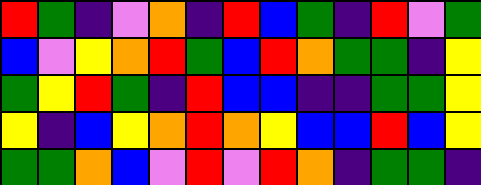[["red", "green", "indigo", "violet", "orange", "indigo", "red", "blue", "green", "indigo", "red", "violet", "green"], ["blue", "violet", "yellow", "orange", "red", "green", "blue", "red", "orange", "green", "green", "indigo", "yellow"], ["green", "yellow", "red", "green", "indigo", "red", "blue", "blue", "indigo", "indigo", "green", "green", "yellow"], ["yellow", "indigo", "blue", "yellow", "orange", "red", "orange", "yellow", "blue", "blue", "red", "blue", "yellow"], ["green", "green", "orange", "blue", "violet", "red", "violet", "red", "orange", "indigo", "green", "green", "indigo"]]